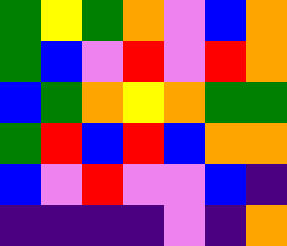[["green", "yellow", "green", "orange", "violet", "blue", "orange"], ["green", "blue", "violet", "red", "violet", "red", "orange"], ["blue", "green", "orange", "yellow", "orange", "green", "green"], ["green", "red", "blue", "red", "blue", "orange", "orange"], ["blue", "violet", "red", "violet", "violet", "blue", "indigo"], ["indigo", "indigo", "indigo", "indigo", "violet", "indigo", "orange"]]